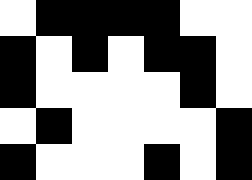[["white", "black", "black", "black", "black", "white", "white"], ["black", "white", "black", "white", "black", "black", "white"], ["black", "white", "white", "white", "white", "black", "white"], ["white", "black", "white", "white", "white", "white", "black"], ["black", "white", "white", "white", "black", "white", "black"]]